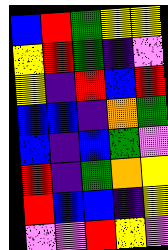[["blue", "red", "green", "yellow", "yellow"], ["yellow", "red", "green", "indigo", "violet"], ["yellow", "indigo", "red", "blue", "red"], ["blue", "blue", "indigo", "orange", "green"], ["blue", "indigo", "blue", "green", "violet"], ["red", "indigo", "green", "orange", "yellow"], ["red", "blue", "blue", "indigo", "yellow"], ["violet", "violet", "red", "yellow", "violet"]]